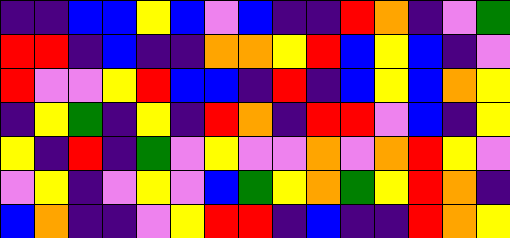[["indigo", "indigo", "blue", "blue", "yellow", "blue", "violet", "blue", "indigo", "indigo", "red", "orange", "indigo", "violet", "green"], ["red", "red", "indigo", "blue", "indigo", "indigo", "orange", "orange", "yellow", "red", "blue", "yellow", "blue", "indigo", "violet"], ["red", "violet", "violet", "yellow", "red", "blue", "blue", "indigo", "red", "indigo", "blue", "yellow", "blue", "orange", "yellow"], ["indigo", "yellow", "green", "indigo", "yellow", "indigo", "red", "orange", "indigo", "red", "red", "violet", "blue", "indigo", "yellow"], ["yellow", "indigo", "red", "indigo", "green", "violet", "yellow", "violet", "violet", "orange", "violet", "orange", "red", "yellow", "violet"], ["violet", "yellow", "indigo", "violet", "yellow", "violet", "blue", "green", "yellow", "orange", "green", "yellow", "red", "orange", "indigo"], ["blue", "orange", "indigo", "indigo", "violet", "yellow", "red", "red", "indigo", "blue", "indigo", "indigo", "red", "orange", "yellow"]]